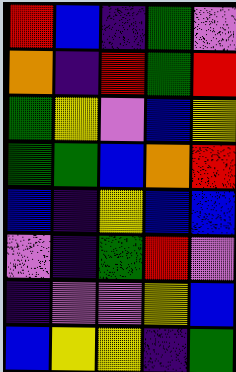[["red", "blue", "indigo", "green", "violet"], ["orange", "indigo", "red", "green", "red"], ["green", "yellow", "violet", "blue", "yellow"], ["green", "green", "blue", "orange", "red"], ["blue", "indigo", "yellow", "blue", "blue"], ["violet", "indigo", "green", "red", "violet"], ["indigo", "violet", "violet", "yellow", "blue"], ["blue", "yellow", "yellow", "indigo", "green"]]